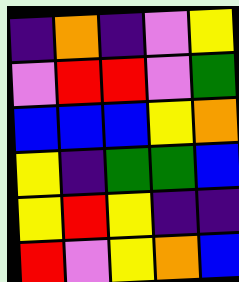[["indigo", "orange", "indigo", "violet", "yellow"], ["violet", "red", "red", "violet", "green"], ["blue", "blue", "blue", "yellow", "orange"], ["yellow", "indigo", "green", "green", "blue"], ["yellow", "red", "yellow", "indigo", "indigo"], ["red", "violet", "yellow", "orange", "blue"]]